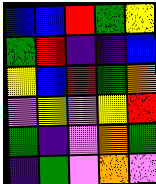[["blue", "blue", "red", "green", "yellow"], ["green", "red", "indigo", "indigo", "blue"], ["yellow", "blue", "red", "green", "orange"], ["violet", "yellow", "violet", "yellow", "red"], ["green", "indigo", "violet", "orange", "green"], ["indigo", "green", "violet", "orange", "violet"]]